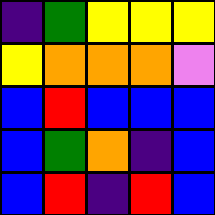[["indigo", "green", "yellow", "yellow", "yellow"], ["yellow", "orange", "orange", "orange", "violet"], ["blue", "red", "blue", "blue", "blue"], ["blue", "green", "orange", "indigo", "blue"], ["blue", "red", "indigo", "red", "blue"]]